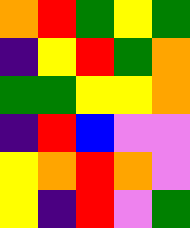[["orange", "red", "green", "yellow", "green"], ["indigo", "yellow", "red", "green", "orange"], ["green", "green", "yellow", "yellow", "orange"], ["indigo", "red", "blue", "violet", "violet"], ["yellow", "orange", "red", "orange", "violet"], ["yellow", "indigo", "red", "violet", "green"]]